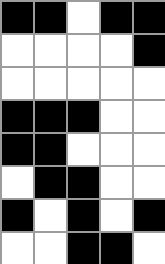[["black", "black", "white", "black", "black"], ["white", "white", "white", "white", "black"], ["white", "white", "white", "white", "white"], ["black", "black", "black", "white", "white"], ["black", "black", "white", "white", "white"], ["white", "black", "black", "white", "white"], ["black", "white", "black", "white", "black"], ["white", "white", "black", "black", "white"]]